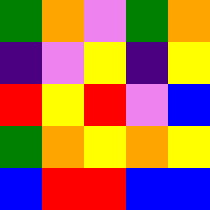[["green", "orange", "violet", "green", "orange"], ["indigo", "violet", "yellow", "indigo", "yellow"], ["red", "yellow", "red", "violet", "blue"], ["green", "orange", "yellow", "orange", "yellow"], ["blue", "red", "red", "blue", "blue"]]